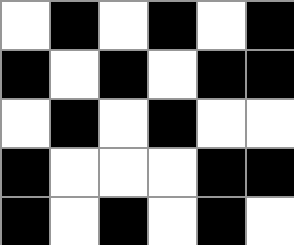[["white", "black", "white", "black", "white", "black"], ["black", "white", "black", "white", "black", "black"], ["white", "black", "white", "black", "white", "white"], ["black", "white", "white", "white", "black", "black"], ["black", "white", "black", "white", "black", "white"]]